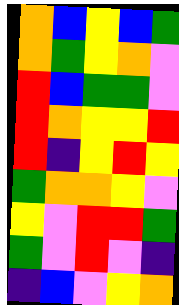[["orange", "blue", "yellow", "blue", "green"], ["orange", "green", "yellow", "orange", "violet"], ["red", "blue", "green", "green", "violet"], ["red", "orange", "yellow", "yellow", "red"], ["red", "indigo", "yellow", "red", "yellow"], ["green", "orange", "orange", "yellow", "violet"], ["yellow", "violet", "red", "red", "green"], ["green", "violet", "red", "violet", "indigo"], ["indigo", "blue", "violet", "yellow", "orange"]]